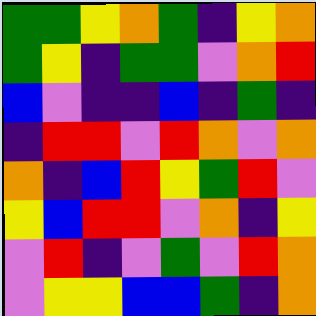[["green", "green", "yellow", "orange", "green", "indigo", "yellow", "orange"], ["green", "yellow", "indigo", "green", "green", "violet", "orange", "red"], ["blue", "violet", "indigo", "indigo", "blue", "indigo", "green", "indigo"], ["indigo", "red", "red", "violet", "red", "orange", "violet", "orange"], ["orange", "indigo", "blue", "red", "yellow", "green", "red", "violet"], ["yellow", "blue", "red", "red", "violet", "orange", "indigo", "yellow"], ["violet", "red", "indigo", "violet", "green", "violet", "red", "orange"], ["violet", "yellow", "yellow", "blue", "blue", "green", "indigo", "orange"]]